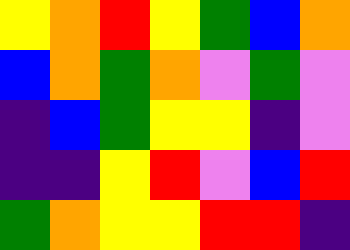[["yellow", "orange", "red", "yellow", "green", "blue", "orange"], ["blue", "orange", "green", "orange", "violet", "green", "violet"], ["indigo", "blue", "green", "yellow", "yellow", "indigo", "violet"], ["indigo", "indigo", "yellow", "red", "violet", "blue", "red"], ["green", "orange", "yellow", "yellow", "red", "red", "indigo"]]